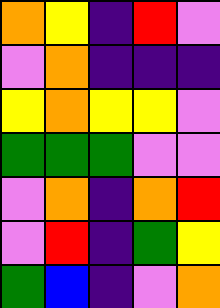[["orange", "yellow", "indigo", "red", "violet"], ["violet", "orange", "indigo", "indigo", "indigo"], ["yellow", "orange", "yellow", "yellow", "violet"], ["green", "green", "green", "violet", "violet"], ["violet", "orange", "indigo", "orange", "red"], ["violet", "red", "indigo", "green", "yellow"], ["green", "blue", "indigo", "violet", "orange"]]